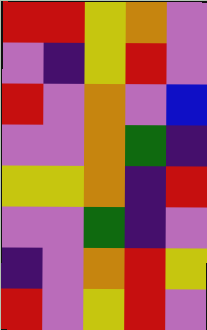[["red", "red", "yellow", "orange", "violet"], ["violet", "indigo", "yellow", "red", "violet"], ["red", "violet", "orange", "violet", "blue"], ["violet", "violet", "orange", "green", "indigo"], ["yellow", "yellow", "orange", "indigo", "red"], ["violet", "violet", "green", "indigo", "violet"], ["indigo", "violet", "orange", "red", "yellow"], ["red", "violet", "yellow", "red", "violet"]]